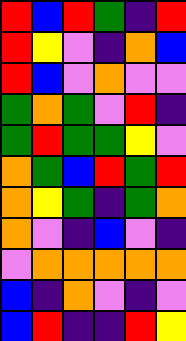[["red", "blue", "red", "green", "indigo", "red"], ["red", "yellow", "violet", "indigo", "orange", "blue"], ["red", "blue", "violet", "orange", "violet", "violet"], ["green", "orange", "green", "violet", "red", "indigo"], ["green", "red", "green", "green", "yellow", "violet"], ["orange", "green", "blue", "red", "green", "red"], ["orange", "yellow", "green", "indigo", "green", "orange"], ["orange", "violet", "indigo", "blue", "violet", "indigo"], ["violet", "orange", "orange", "orange", "orange", "orange"], ["blue", "indigo", "orange", "violet", "indigo", "violet"], ["blue", "red", "indigo", "indigo", "red", "yellow"]]